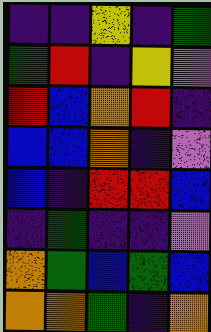[["indigo", "indigo", "yellow", "indigo", "green"], ["green", "red", "indigo", "yellow", "violet"], ["red", "blue", "orange", "red", "indigo"], ["blue", "blue", "orange", "indigo", "violet"], ["blue", "indigo", "red", "red", "blue"], ["indigo", "green", "indigo", "indigo", "violet"], ["orange", "green", "blue", "green", "blue"], ["orange", "orange", "green", "indigo", "orange"]]